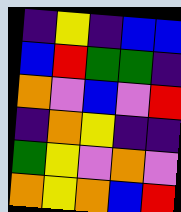[["indigo", "yellow", "indigo", "blue", "blue"], ["blue", "red", "green", "green", "indigo"], ["orange", "violet", "blue", "violet", "red"], ["indigo", "orange", "yellow", "indigo", "indigo"], ["green", "yellow", "violet", "orange", "violet"], ["orange", "yellow", "orange", "blue", "red"]]